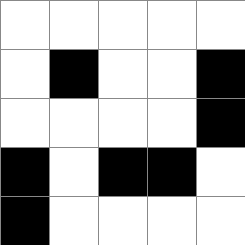[["white", "white", "white", "white", "white"], ["white", "black", "white", "white", "black"], ["white", "white", "white", "white", "black"], ["black", "white", "black", "black", "white"], ["black", "white", "white", "white", "white"]]